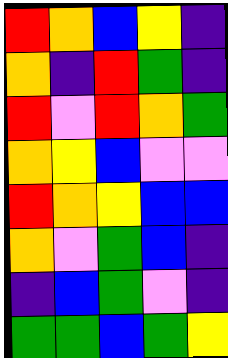[["red", "orange", "blue", "yellow", "indigo"], ["orange", "indigo", "red", "green", "indigo"], ["red", "violet", "red", "orange", "green"], ["orange", "yellow", "blue", "violet", "violet"], ["red", "orange", "yellow", "blue", "blue"], ["orange", "violet", "green", "blue", "indigo"], ["indigo", "blue", "green", "violet", "indigo"], ["green", "green", "blue", "green", "yellow"]]